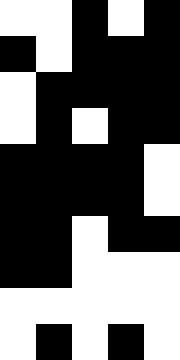[["white", "white", "black", "white", "black"], ["black", "white", "black", "black", "black"], ["white", "black", "black", "black", "black"], ["white", "black", "white", "black", "black"], ["black", "black", "black", "black", "white"], ["black", "black", "black", "black", "white"], ["black", "black", "white", "black", "black"], ["black", "black", "white", "white", "white"], ["white", "white", "white", "white", "white"], ["white", "black", "white", "black", "white"]]